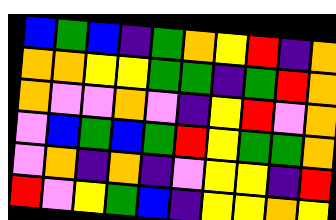[["blue", "green", "blue", "indigo", "green", "orange", "yellow", "red", "indigo", "orange"], ["orange", "orange", "yellow", "yellow", "green", "green", "indigo", "green", "red", "orange"], ["orange", "violet", "violet", "orange", "violet", "indigo", "yellow", "red", "violet", "orange"], ["violet", "blue", "green", "blue", "green", "red", "yellow", "green", "green", "orange"], ["violet", "orange", "indigo", "orange", "indigo", "violet", "yellow", "yellow", "indigo", "red"], ["red", "violet", "yellow", "green", "blue", "indigo", "yellow", "yellow", "orange", "yellow"]]